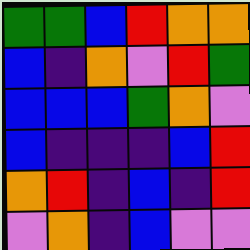[["green", "green", "blue", "red", "orange", "orange"], ["blue", "indigo", "orange", "violet", "red", "green"], ["blue", "blue", "blue", "green", "orange", "violet"], ["blue", "indigo", "indigo", "indigo", "blue", "red"], ["orange", "red", "indigo", "blue", "indigo", "red"], ["violet", "orange", "indigo", "blue", "violet", "violet"]]